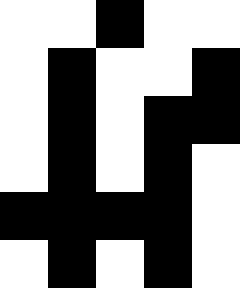[["white", "white", "black", "white", "white"], ["white", "black", "white", "white", "black"], ["white", "black", "white", "black", "black"], ["white", "black", "white", "black", "white"], ["black", "black", "black", "black", "white"], ["white", "black", "white", "black", "white"]]